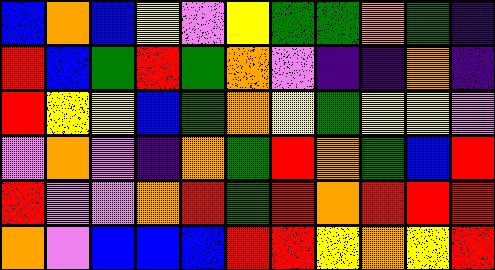[["blue", "orange", "blue", "yellow", "violet", "yellow", "green", "green", "orange", "green", "indigo"], ["red", "blue", "green", "red", "green", "orange", "violet", "indigo", "indigo", "orange", "indigo"], ["red", "yellow", "yellow", "blue", "green", "orange", "yellow", "green", "yellow", "yellow", "violet"], ["violet", "orange", "violet", "indigo", "orange", "green", "red", "orange", "green", "blue", "red"], ["red", "violet", "violet", "orange", "red", "green", "red", "orange", "red", "red", "red"], ["orange", "violet", "blue", "blue", "blue", "red", "red", "yellow", "orange", "yellow", "red"]]